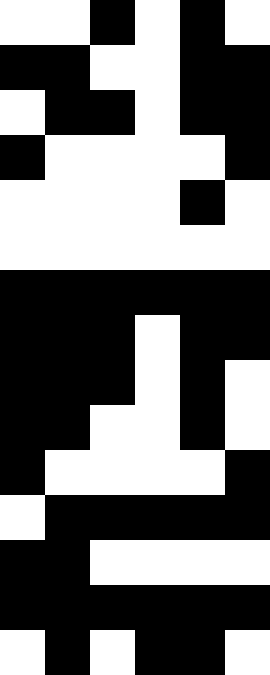[["white", "white", "black", "white", "black", "white"], ["black", "black", "white", "white", "black", "black"], ["white", "black", "black", "white", "black", "black"], ["black", "white", "white", "white", "white", "black"], ["white", "white", "white", "white", "black", "white"], ["white", "white", "white", "white", "white", "white"], ["black", "black", "black", "black", "black", "black"], ["black", "black", "black", "white", "black", "black"], ["black", "black", "black", "white", "black", "white"], ["black", "black", "white", "white", "black", "white"], ["black", "white", "white", "white", "white", "black"], ["white", "black", "black", "black", "black", "black"], ["black", "black", "white", "white", "white", "white"], ["black", "black", "black", "black", "black", "black"], ["white", "black", "white", "black", "black", "white"]]